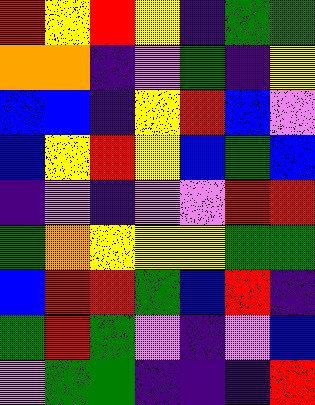[["red", "yellow", "red", "yellow", "indigo", "green", "green"], ["orange", "orange", "indigo", "violet", "green", "indigo", "yellow"], ["blue", "blue", "indigo", "yellow", "red", "blue", "violet"], ["blue", "yellow", "red", "yellow", "blue", "green", "blue"], ["indigo", "violet", "indigo", "violet", "violet", "red", "red"], ["green", "orange", "yellow", "yellow", "yellow", "green", "green"], ["blue", "red", "red", "green", "blue", "red", "indigo"], ["green", "red", "green", "violet", "indigo", "violet", "blue"], ["violet", "green", "green", "indigo", "indigo", "indigo", "red"]]